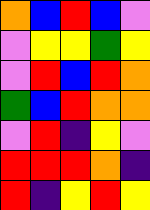[["orange", "blue", "red", "blue", "violet"], ["violet", "yellow", "yellow", "green", "yellow"], ["violet", "red", "blue", "red", "orange"], ["green", "blue", "red", "orange", "orange"], ["violet", "red", "indigo", "yellow", "violet"], ["red", "red", "red", "orange", "indigo"], ["red", "indigo", "yellow", "red", "yellow"]]